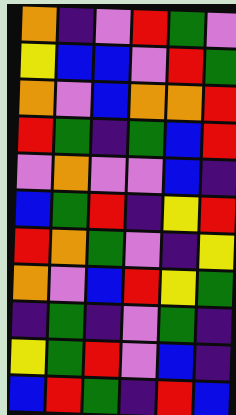[["orange", "indigo", "violet", "red", "green", "violet"], ["yellow", "blue", "blue", "violet", "red", "green"], ["orange", "violet", "blue", "orange", "orange", "red"], ["red", "green", "indigo", "green", "blue", "red"], ["violet", "orange", "violet", "violet", "blue", "indigo"], ["blue", "green", "red", "indigo", "yellow", "red"], ["red", "orange", "green", "violet", "indigo", "yellow"], ["orange", "violet", "blue", "red", "yellow", "green"], ["indigo", "green", "indigo", "violet", "green", "indigo"], ["yellow", "green", "red", "violet", "blue", "indigo"], ["blue", "red", "green", "indigo", "red", "blue"]]